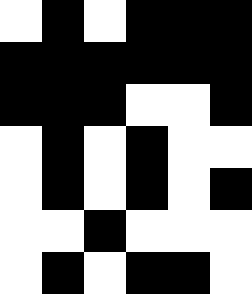[["white", "black", "white", "black", "black", "black"], ["black", "black", "black", "black", "black", "black"], ["black", "black", "black", "white", "white", "black"], ["white", "black", "white", "black", "white", "white"], ["white", "black", "white", "black", "white", "black"], ["white", "white", "black", "white", "white", "white"], ["white", "black", "white", "black", "black", "white"]]